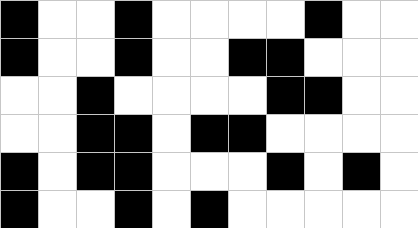[["black", "white", "white", "black", "white", "white", "white", "white", "black", "white", "white"], ["black", "white", "white", "black", "white", "white", "black", "black", "white", "white", "white"], ["white", "white", "black", "white", "white", "white", "white", "black", "black", "white", "white"], ["white", "white", "black", "black", "white", "black", "black", "white", "white", "white", "white"], ["black", "white", "black", "black", "white", "white", "white", "black", "white", "black", "white"], ["black", "white", "white", "black", "white", "black", "white", "white", "white", "white", "white"]]